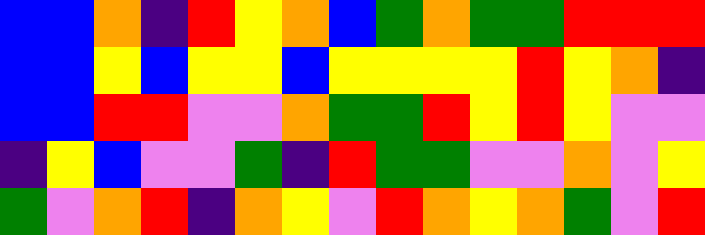[["blue", "blue", "orange", "indigo", "red", "yellow", "orange", "blue", "green", "orange", "green", "green", "red", "red", "red"], ["blue", "blue", "yellow", "blue", "yellow", "yellow", "blue", "yellow", "yellow", "yellow", "yellow", "red", "yellow", "orange", "indigo"], ["blue", "blue", "red", "red", "violet", "violet", "orange", "green", "green", "red", "yellow", "red", "yellow", "violet", "violet"], ["indigo", "yellow", "blue", "violet", "violet", "green", "indigo", "red", "green", "green", "violet", "violet", "orange", "violet", "yellow"], ["green", "violet", "orange", "red", "indigo", "orange", "yellow", "violet", "red", "orange", "yellow", "orange", "green", "violet", "red"]]